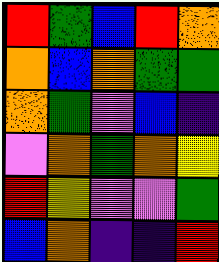[["red", "green", "blue", "red", "orange"], ["orange", "blue", "orange", "green", "green"], ["orange", "green", "violet", "blue", "indigo"], ["violet", "orange", "green", "orange", "yellow"], ["red", "yellow", "violet", "violet", "green"], ["blue", "orange", "indigo", "indigo", "red"]]